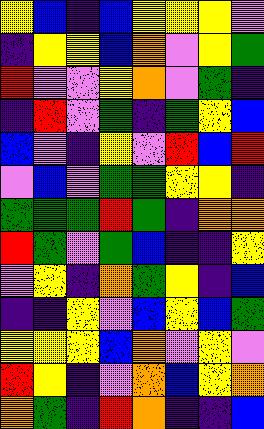[["yellow", "blue", "indigo", "blue", "yellow", "yellow", "yellow", "violet"], ["indigo", "yellow", "yellow", "blue", "orange", "violet", "yellow", "green"], ["red", "violet", "violet", "yellow", "orange", "violet", "green", "indigo"], ["indigo", "red", "violet", "green", "indigo", "green", "yellow", "blue"], ["blue", "violet", "indigo", "yellow", "violet", "red", "blue", "red"], ["violet", "blue", "violet", "green", "green", "yellow", "yellow", "indigo"], ["green", "green", "green", "red", "green", "indigo", "orange", "orange"], ["red", "green", "violet", "green", "blue", "indigo", "indigo", "yellow"], ["violet", "yellow", "indigo", "orange", "green", "yellow", "indigo", "blue"], ["indigo", "indigo", "yellow", "violet", "blue", "yellow", "blue", "green"], ["yellow", "yellow", "yellow", "blue", "orange", "violet", "yellow", "violet"], ["red", "yellow", "indigo", "violet", "orange", "blue", "yellow", "orange"], ["orange", "green", "indigo", "red", "orange", "indigo", "indigo", "blue"]]